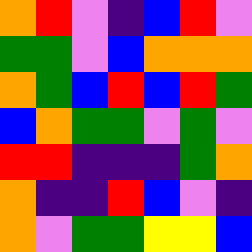[["orange", "red", "violet", "indigo", "blue", "red", "violet"], ["green", "green", "violet", "blue", "orange", "orange", "orange"], ["orange", "green", "blue", "red", "blue", "red", "green"], ["blue", "orange", "green", "green", "violet", "green", "violet"], ["red", "red", "indigo", "indigo", "indigo", "green", "orange"], ["orange", "indigo", "indigo", "red", "blue", "violet", "indigo"], ["orange", "violet", "green", "green", "yellow", "yellow", "blue"]]